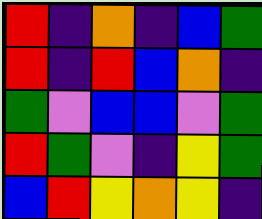[["red", "indigo", "orange", "indigo", "blue", "green"], ["red", "indigo", "red", "blue", "orange", "indigo"], ["green", "violet", "blue", "blue", "violet", "green"], ["red", "green", "violet", "indigo", "yellow", "green"], ["blue", "red", "yellow", "orange", "yellow", "indigo"]]